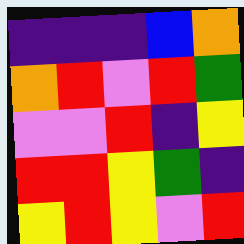[["indigo", "indigo", "indigo", "blue", "orange"], ["orange", "red", "violet", "red", "green"], ["violet", "violet", "red", "indigo", "yellow"], ["red", "red", "yellow", "green", "indigo"], ["yellow", "red", "yellow", "violet", "red"]]